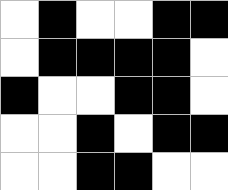[["white", "black", "white", "white", "black", "black"], ["white", "black", "black", "black", "black", "white"], ["black", "white", "white", "black", "black", "white"], ["white", "white", "black", "white", "black", "black"], ["white", "white", "black", "black", "white", "white"]]